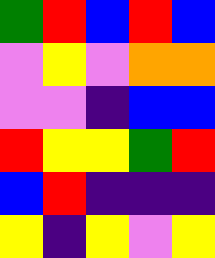[["green", "red", "blue", "red", "blue"], ["violet", "yellow", "violet", "orange", "orange"], ["violet", "violet", "indigo", "blue", "blue"], ["red", "yellow", "yellow", "green", "red"], ["blue", "red", "indigo", "indigo", "indigo"], ["yellow", "indigo", "yellow", "violet", "yellow"]]